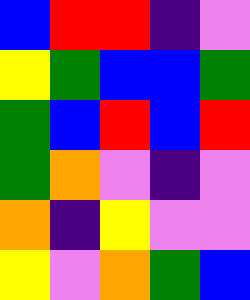[["blue", "red", "red", "indigo", "violet"], ["yellow", "green", "blue", "blue", "green"], ["green", "blue", "red", "blue", "red"], ["green", "orange", "violet", "indigo", "violet"], ["orange", "indigo", "yellow", "violet", "violet"], ["yellow", "violet", "orange", "green", "blue"]]